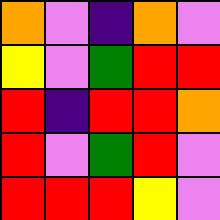[["orange", "violet", "indigo", "orange", "violet"], ["yellow", "violet", "green", "red", "red"], ["red", "indigo", "red", "red", "orange"], ["red", "violet", "green", "red", "violet"], ["red", "red", "red", "yellow", "violet"]]